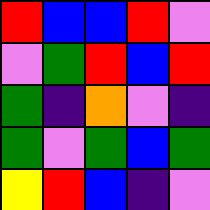[["red", "blue", "blue", "red", "violet"], ["violet", "green", "red", "blue", "red"], ["green", "indigo", "orange", "violet", "indigo"], ["green", "violet", "green", "blue", "green"], ["yellow", "red", "blue", "indigo", "violet"]]